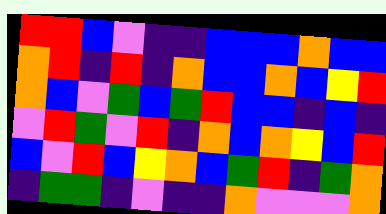[["red", "red", "blue", "violet", "indigo", "indigo", "blue", "blue", "blue", "orange", "blue", "blue"], ["orange", "red", "indigo", "red", "indigo", "orange", "blue", "blue", "orange", "blue", "yellow", "red"], ["orange", "blue", "violet", "green", "blue", "green", "red", "blue", "blue", "indigo", "blue", "indigo"], ["violet", "red", "green", "violet", "red", "indigo", "orange", "blue", "orange", "yellow", "blue", "red"], ["blue", "violet", "red", "blue", "yellow", "orange", "blue", "green", "red", "indigo", "green", "orange"], ["indigo", "green", "green", "indigo", "violet", "indigo", "indigo", "orange", "violet", "violet", "violet", "orange"]]